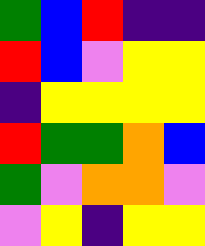[["green", "blue", "red", "indigo", "indigo"], ["red", "blue", "violet", "yellow", "yellow"], ["indigo", "yellow", "yellow", "yellow", "yellow"], ["red", "green", "green", "orange", "blue"], ["green", "violet", "orange", "orange", "violet"], ["violet", "yellow", "indigo", "yellow", "yellow"]]